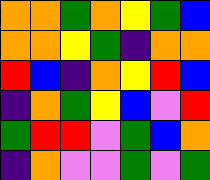[["orange", "orange", "green", "orange", "yellow", "green", "blue"], ["orange", "orange", "yellow", "green", "indigo", "orange", "orange"], ["red", "blue", "indigo", "orange", "yellow", "red", "blue"], ["indigo", "orange", "green", "yellow", "blue", "violet", "red"], ["green", "red", "red", "violet", "green", "blue", "orange"], ["indigo", "orange", "violet", "violet", "green", "violet", "green"]]